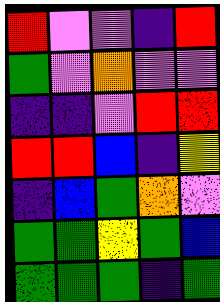[["red", "violet", "violet", "indigo", "red"], ["green", "violet", "orange", "violet", "violet"], ["indigo", "indigo", "violet", "red", "red"], ["red", "red", "blue", "indigo", "yellow"], ["indigo", "blue", "green", "orange", "violet"], ["green", "green", "yellow", "green", "blue"], ["green", "green", "green", "indigo", "green"]]